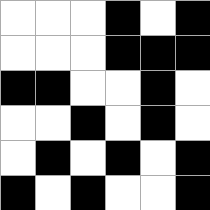[["white", "white", "white", "black", "white", "black"], ["white", "white", "white", "black", "black", "black"], ["black", "black", "white", "white", "black", "white"], ["white", "white", "black", "white", "black", "white"], ["white", "black", "white", "black", "white", "black"], ["black", "white", "black", "white", "white", "black"]]